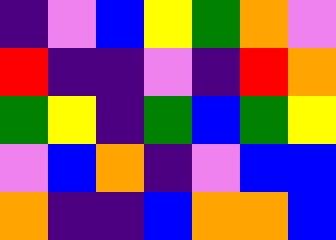[["indigo", "violet", "blue", "yellow", "green", "orange", "violet"], ["red", "indigo", "indigo", "violet", "indigo", "red", "orange"], ["green", "yellow", "indigo", "green", "blue", "green", "yellow"], ["violet", "blue", "orange", "indigo", "violet", "blue", "blue"], ["orange", "indigo", "indigo", "blue", "orange", "orange", "blue"]]